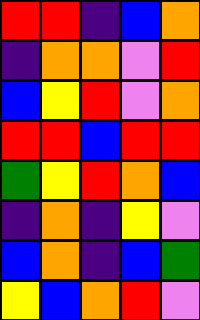[["red", "red", "indigo", "blue", "orange"], ["indigo", "orange", "orange", "violet", "red"], ["blue", "yellow", "red", "violet", "orange"], ["red", "red", "blue", "red", "red"], ["green", "yellow", "red", "orange", "blue"], ["indigo", "orange", "indigo", "yellow", "violet"], ["blue", "orange", "indigo", "blue", "green"], ["yellow", "blue", "orange", "red", "violet"]]